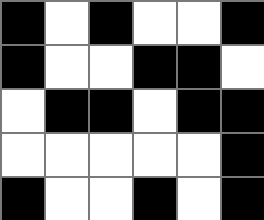[["black", "white", "black", "white", "white", "black"], ["black", "white", "white", "black", "black", "white"], ["white", "black", "black", "white", "black", "black"], ["white", "white", "white", "white", "white", "black"], ["black", "white", "white", "black", "white", "black"]]